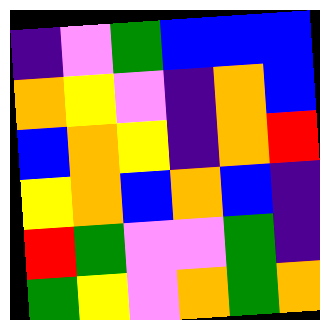[["indigo", "violet", "green", "blue", "blue", "blue"], ["orange", "yellow", "violet", "indigo", "orange", "blue"], ["blue", "orange", "yellow", "indigo", "orange", "red"], ["yellow", "orange", "blue", "orange", "blue", "indigo"], ["red", "green", "violet", "violet", "green", "indigo"], ["green", "yellow", "violet", "orange", "green", "orange"]]